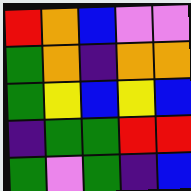[["red", "orange", "blue", "violet", "violet"], ["green", "orange", "indigo", "orange", "orange"], ["green", "yellow", "blue", "yellow", "blue"], ["indigo", "green", "green", "red", "red"], ["green", "violet", "green", "indigo", "blue"]]